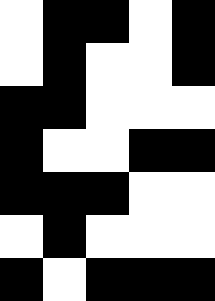[["white", "black", "black", "white", "black"], ["white", "black", "white", "white", "black"], ["black", "black", "white", "white", "white"], ["black", "white", "white", "black", "black"], ["black", "black", "black", "white", "white"], ["white", "black", "white", "white", "white"], ["black", "white", "black", "black", "black"]]